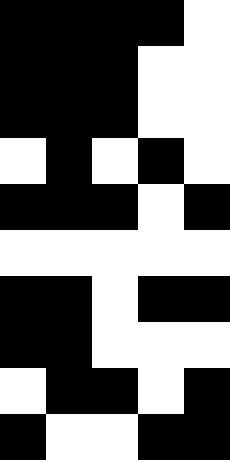[["black", "black", "black", "black", "white"], ["black", "black", "black", "white", "white"], ["black", "black", "black", "white", "white"], ["white", "black", "white", "black", "white"], ["black", "black", "black", "white", "black"], ["white", "white", "white", "white", "white"], ["black", "black", "white", "black", "black"], ["black", "black", "white", "white", "white"], ["white", "black", "black", "white", "black"], ["black", "white", "white", "black", "black"]]